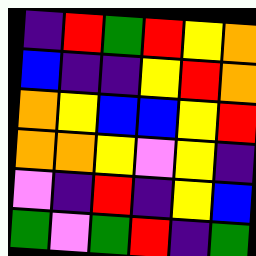[["indigo", "red", "green", "red", "yellow", "orange"], ["blue", "indigo", "indigo", "yellow", "red", "orange"], ["orange", "yellow", "blue", "blue", "yellow", "red"], ["orange", "orange", "yellow", "violet", "yellow", "indigo"], ["violet", "indigo", "red", "indigo", "yellow", "blue"], ["green", "violet", "green", "red", "indigo", "green"]]